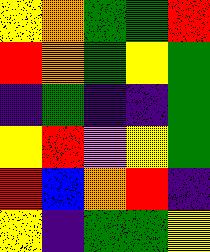[["yellow", "orange", "green", "green", "red"], ["red", "orange", "green", "yellow", "green"], ["indigo", "green", "indigo", "indigo", "green"], ["yellow", "red", "violet", "yellow", "green"], ["red", "blue", "orange", "red", "indigo"], ["yellow", "indigo", "green", "green", "yellow"]]